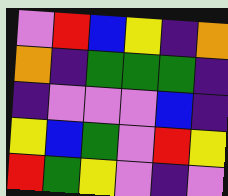[["violet", "red", "blue", "yellow", "indigo", "orange"], ["orange", "indigo", "green", "green", "green", "indigo"], ["indigo", "violet", "violet", "violet", "blue", "indigo"], ["yellow", "blue", "green", "violet", "red", "yellow"], ["red", "green", "yellow", "violet", "indigo", "violet"]]